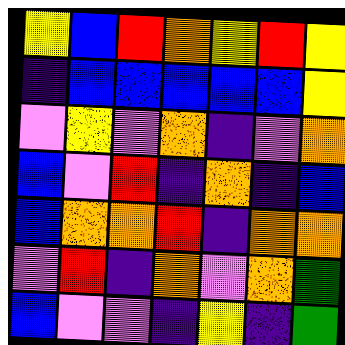[["yellow", "blue", "red", "orange", "yellow", "red", "yellow"], ["indigo", "blue", "blue", "blue", "blue", "blue", "yellow"], ["violet", "yellow", "violet", "orange", "indigo", "violet", "orange"], ["blue", "violet", "red", "indigo", "orange", "indigo", "blue"], ["blue", "orange", "orange", "red", "indigo", "orange", "orange"], ["violet", "red", "indigo", "orange", "violet", "orange", "green"], ["blue", "violet", "violet", "indigo", "yellow", "indigo", "green"]]